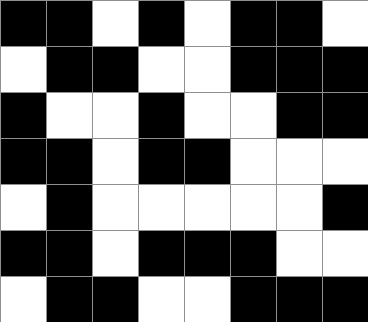[["black", "black", "white", "black", "white", "black", "black", "white"], ["white", "black", "black", "white", "white", "black", "black", "black"], ["black", "white", "white", "black", "white", "white", "black", "black"], ["black", "black", "white", "black", "black", "white", "white", "white"], ["white", "black", "white", "white", "white", "white", "white", "black"], ["black", "black", "white", "black", "black", "black", "white", "white"], ["white", "black", "black", "white", "white", "black", "black", "black"]]